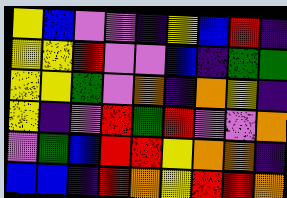[["yellow", "blue", "violet", "violet", "indigo", "yellow", "blue", "red", "indigo"], ["yellow", "yellow", "red", "violet", "violet", "blue", "indigo", "green", "green"], ["yellow", "yellow", "green", "violet", "orange", "indigo", "orange", "yellow", "indigo"], ["yellow", "indigo", "violet", "red", "green", "red", "violet", "violet", "orange"], ["violet", "green", "blue", "red", "red", "yellow", "orange", "orange", "indigo"], ["blue", "blue", "indigo", "red", "orange", "yellow", "red", "red", "orange"]]